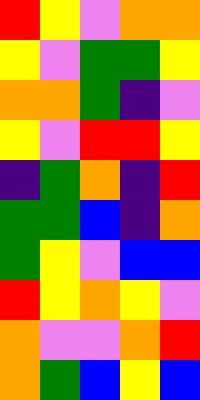[["red", "yellow", "violet", "orange", "orange"], ["yellow", "violet", "green", "green", "yellow"], ["orange", "orange", "green", "indigo", "violet"], ["yellow", "violet", "red", "red", "yellow"], ["indigo", "green", "orange", "indigo", "red"], ["green", "green", "blue", "indigo", "orange"], ["green", "yellow", "violet", "blue", "blue"], ["red", "yellow", "orange", "yellow", "violet"], ["orange", "violet", "violet", "orange", "red"], ["orange", "green", "blue", "yellow", "blue"]]